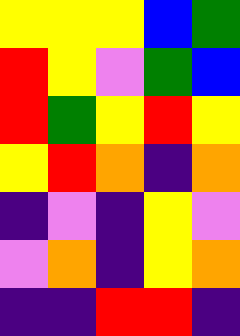[["yellow", "yellow", "yellow", "blue", "green"], ["red", "yellow", "violet", "green", "blue"], ["red", "green", "yellow", "red", "yellow"], ["yellow", "red", "orange", "indigo", "orange"], ["indigo", "violet", "indigo", "yellow", "violet"], ["violet", "orange", "indigo", "yellow", "orange"], ["indigo", "indigo", "red", "red", "indigo"]]